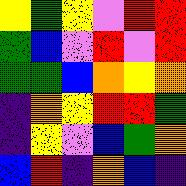[["yellow", "green", "yellow", "violet", "red", "red"], ["green", "blue", "violet", "red", "violet", "red"], ["green", "green", "blue", "orange", "yellow", "orange"], ["indigo", "orange", "yellow", "red", "red", "green"], ["indigo", "yellow", "violet", "blue", "green", "orange"], ["blue", "red", "indigo", "orange", "blue", "indigo"]]